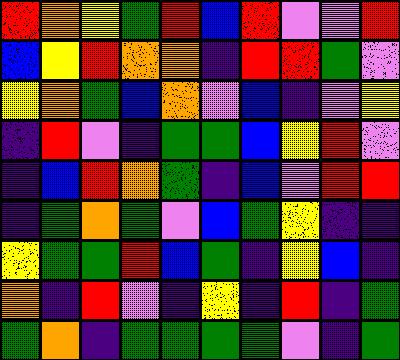[["red", "orange", "yellow", "green", "red", "blue", "red", "violet", "violet", "red"], ["blue", "yellow", "red", "orange", "orange", "indigo", "red", "red", "green", "violet"], ["yellow", "orange", "green", "blue", "orange", "violet", "blue", "indigo", "violet", "yellow"], ["indigo", "red", "violet", "indigo", "green", "green", "blue", "yellow", "red", "violet"], ["indigo", "blue", "red", "orange", "green", "indigo", "blue", "violet", "red", "red"], ["indigo", "green", "orange", "green", "violet", "blue", "green", "yellow", "indigo", "indigo"], ["yellow", "green", "green", "red", "blue", "green", "indigo", "yellow", "blue", "indigo"], ["orange", "indigo", "red", "violet", "indigo", "yellow", "indigo", "red", "indigo", "green"], ["green", "orange", "indigo", "green", "green", "green", "green", "violet", "indigo", "green"]]